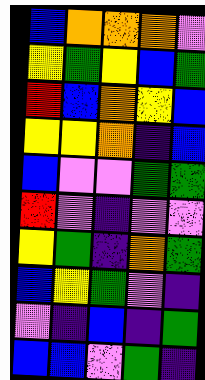[["blue", "orange", "orange", "orange", "violet"], ["yellow", "green", "yellow", "blue", "green"], ["red", "blue", "orange", "yellow", "blue"], ["yellow", "yellow", "orange", "indigo", "blue"], ["blue", "violet", "violet", "green", "green"], ["red", "violet", "indigo", "violet", "violet"], ["yellow", "green", "indigo", "orange", "green"], ["blue", "yellow", "green", "violet", "indigo"], ["violet", "indigo", "blue", "indigo", "green"], ["blue", "blue", "violet", "green", "indigo"]]